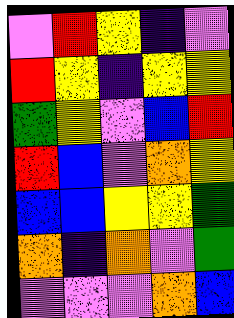[["violet", "red", "yellow", "indigo", "violet"], ["red", "yellow", "indigo", "yellow", "yellow"], ["green", "yellow", "violet", "blue", "red"], ["red", "blue", "violet", "orange", "yellow"], ["blue", "blue", "yellow", "yellow", "green"], ["orange", "indigo", "orange", "violet", "green"], ["violet", "violet", "violet", "orange", "blue"]]